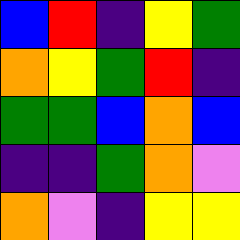[["blue", "red", "indigo", "yellow", "green"], ["orange", "yellow", "green", "red", "indigo"], ["green", "green", "blue", "orange", "blue"], ["indigo", "indigo", "green", "orange", "violet"], ["orange", "violet", "indigo", "yellow", "yellow"]]